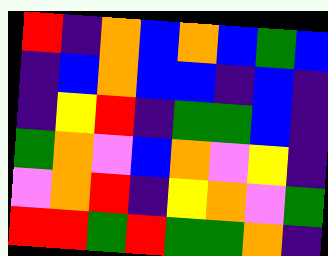[["red", "indigo", "orange", "blue", "orange", "blue", "green", "blue"], ["indigo", "blue", "orange", "blue", "blue", "indigo", "blue", "indigo"], ["indigo", "yellow", "red", "indigo", "green", "green", "blue", "indigo"], ["green", "orange", "violet", "blue", "orange", "violet", "yellow", "indigo"], ["violet", "orange", "red", "indigo", "yellow", "orange", "violet", "green"], ["red", "red", "green", "red", "green", "green", "orange", "indigo"]]